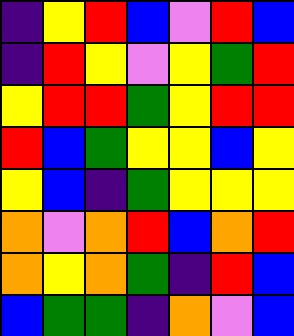[["indigo", "yellow", "red", "blue", "violet", "red", "blue"], ["indigo", "red", "yellow", "violet", "yellow", "green", "red"], ["yellow", "red", "red", "green", "yellow", "red", "red"], ["red", "blue", "green", "yellow", "yellow", "blue", "yellow"], ["yellow", "blue", "indigo", "green", "yellow", "yellow", "yellow"], ["orange", "violet", "orange", "red", "blue", "orange", "red"], ["orange", "yellow", "orange", "green", "indigo", "red", "blue"], ["blue", "green", "green", "indigo", "orange", "violet", "blue"]]